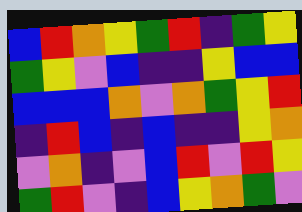[["blue", "red", "orange", "yellow", "green", "red", "indigo", "green", "yellow"], ["green", "yellow", "violet", "blue", "indigo", "indigo", "yellow", "blue", "blue"], ["blue", "blue", "blue", "orange", "violet", "orange", "green", "yellow", "red"], ["indigo", "red", "blue", "indigo", "blue", "indigo", "indigo", "yellow", "orange"], ["violet", "orange", "indigo", "violet", "blue", "red", "violet", "red", "yellow"], ["green", "red", "violet", "indigo", "blue", "yellow", "orange", "green", "violet"]]